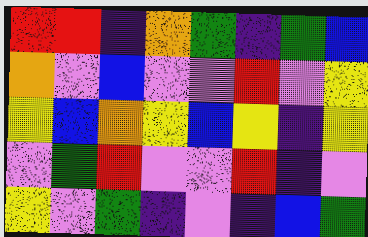[["red", "red", "indigo", "orange", "green", "indigo", "green", "blue"], ["orange", "violet", "blue", "violet", "violet", "red", "violet", "yellow"], ["yellow", "blue", "orange", "yellow", "blue", "yellow", "indigo", "yellow"], ["violet", "green", "red", "violet", "violet", "red", "indigo", "violet"], ["yellow", "violet", "green", "indigo", "violet", "indigo", "blue", "green"]]